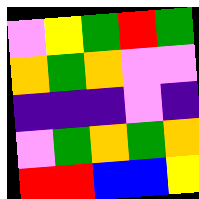[["violet", "yellow", "green", "red", "green"], ["orange", "green", "orange", "violet", "violet"], ["indigo", "indigo", "indigo", "violet", "indigo"], ["violet", "green", "orange", "green", "orange"], ["red", "red", "blue", "blue", "yellow"]]